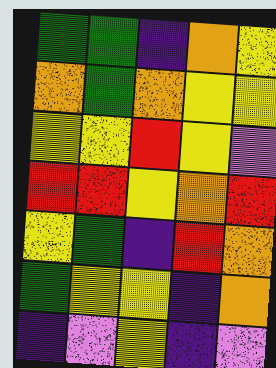[["green", "green", "indigo", "orange", "yellow"], ["orange", "green", "orange", "yellow", "yellow"], ["yellow", "yellow", "red", "yellow", "violet"], ["red", "red", "yellow", "orange", "red"], ["yellow", "green", "indigo", "red", "orange"], ["green", "yellow", "yellow", "indigo", "orange"], ["indigo", "violet", "yellow", "indigo", "violet"]]